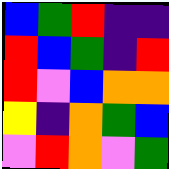[["blue", "green", "red", "indigo", "indigo"], ["red", "blue", "green", "indigo", "red"], ["red", "violet", "blue", "orange", "orange"], ["yellow", "indigo", "orange", "green", "blue"], ["violet", "red", "orange", "violet", "green"]]